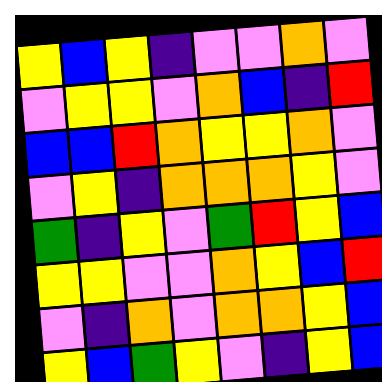[["yellow", "blue", "yellow", "indigo", "violet", "violet", "orange", "violet"], ["violet", "yellow", "yellow", "violet", "orange", "blue", "indigo", "red"], ["blue", "blue", "red", "orange", "yellow", "yellow", "orange", "violet"], ["violet", "yellow", "indigo", "orange", "orange", "orange", "yellow", "violet"], ["green", "indigo", "yellow", "violet", "green", "red", "yellow", "blue"], ["yellow", "yellow", "violet", "violet", "orange", "yellow", "blue", "red"], ["violet", "indigo", "orange", "violet", "orange", "orange", "yellow", "blue"], ["yellow", "blue", "green", "yellow", "violet", "indigo", "yellow", "blue"]]